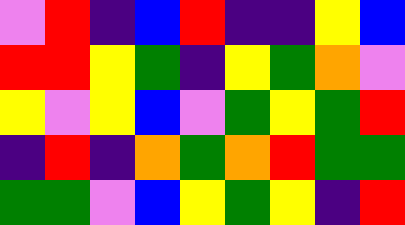[["violet", "red", "indigo", "blue", "red", "indigo", "indigo", "yellow", "blue"], ["red", "red", "yellow", "green", "indigo", "yellow", "green", "orange", "violet"], ["yellow", "violet", "yellow", "blue", "violet", "green", "yellow", "green", "red"], ["indigo", "red", "indigo", "orange", "green", "orange", "red", "green", "green"], ["green", "green", "violet", "blue", "yellow", "green", "yellow", "indigo", "red"]]